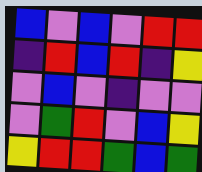[["blue", "violet", "blue", "violet", "red", "red"], ["indigo", "red", "blue", "red", "indigo", "yellow"], ["violet", "blue", "violet", "indigo", "violet", "violet"], ["violet", "green", "red", "violet", "blue", "yellow"], ["yellow", "red", "red", "green", "blue", "green"]]